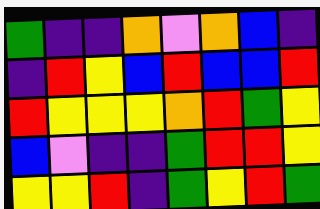[["green", "indigo", "indigo", "orange", "violet", "orange", "blue", "indigo"], ["indigo", "red", "yellow", "blue", "red", "blue", "blue", "red"], ["red", "yellow", "yellow", "yellow", "orange", "red", "green", "yellow"], ["blue", "violet", "indigo", "indigo", "green", "red", "red", "yellow"], ["yellow", "yellow", "red", "indigo", "green", "yellow", "red", "green"]]